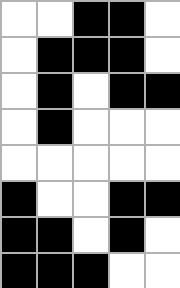[["white", "white", "black", "black", "white"], ["white", "black", "black", "black", "white"], ["white", "black", "white", "black", "black"], ["white", "black", "white", "white", "white"], ["white", "white", "white", "white", "white"], ["black", "white", "white", "black", "black"], ["black", "black", "white", "black", "white"], ["black", "black", "black", "white", "white"]]